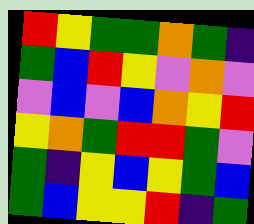[["red", "yellow", "green", "green", "orange", "green", "indigo"], ["green", "blue", "red", "yellow", "violet", "orange", "violet"], ["violet", "blue", "violet", "blue", "orange", "yellow", "red"], ["yellow", "orange", "green", "red", "red", "green", "violet"], ["green", "indigo", "yellow", "blue", "yellow", "green", "blue"], ["green", "blue", "yellow", "yellow", "red", "indigo", "green"]]